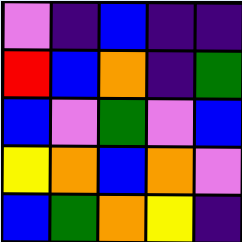[["violet", "indigo", "blue", "indigo", "indigo"], ["red", "blue", "orange", "indigo", "green"], ["blue", "violet", "green", "violet", "blue"], ["yellow", "orange", "blue", "orange", "violet"], ["blue", "green", "orange", "yellow", "indigo"]]